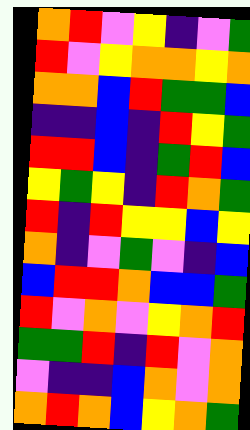[["orange", "red", "violet", "yellow", "indigo", "violet", "green"], ["red", "violet", "yellow", "orange", "orange", "yellow", "orange"], ["orange", "orange", "blue", "red", "green", "green", "blue"], ["indigo", "indigo", "blue", "indigo", "red", "yellow", "green"], ["red", "red", "blue", "indigo", "green", "red", "blue"], ["yellow", "green", "yellow", "indigo", "red", "orange", "green"], ["red", "indigo", "red", "yellow", "yellow", "blue", "yellow"], ["orange", "indigo", "violet", "green", "violet", "indigo", "blue"], ["blue", "red", "red", "orange", "blue", "blue", "green"], ["red", "violet", "orange", "violet", "yellow", "orange", "red"], ["green", "green", "red", "indigo", "red", "violet", "orange"], ["violet", "indigo", "indigo", "blue", "orange", "violet", "orange"], ["orange", "red", "orange", "blue", "yellow", "orange", "green"]]